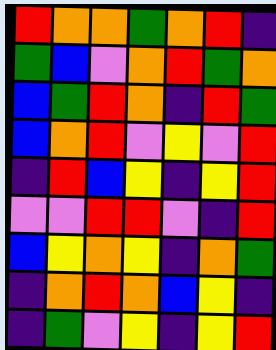[["red", "orange", "orange", "green", "orange", "red", "indigo"], ["green", "blue", "violet", "orange", "red", "green", "orange"], ["blue", "green", "red", "orange", "indigo", "red", "green"], ["blue", "orange", "red", "violet", "yellow", "violet", "red"], ["indigo", "red", "blue", "yellow", "indigo", "yellow", "red"], ["violet", "violet", "red", "red", "violet", "indigo", "red"], ["blue", "yellow", "orange", "yellow", "indigo", "orange", "green"], ["indigo", "orange", "red", "orange", "blue", "yellow", "indigo"], ["indigo", "green", "violet", "yellow", "indigo", "yellow", "red"]]